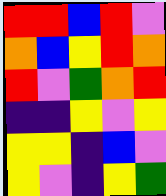[["red", "red", "blue", "red", "violet"], ["orange", "blue", "yellow", "red", "orange"], ["red", "violet", "green", "orange", "red"], ["indigo", "indigo", "yellow", "violet", "yellow"], ["yellow", "yellow", "indigo", "blue", "violet"], ["yellow", "violet", "indigo", "yellow", "green"]]